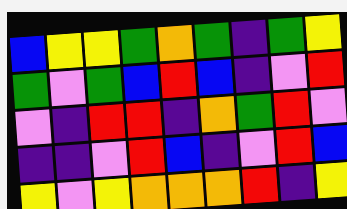[["blue", "yellow", "yellow", "green", "orange", "green", "indigo", "green", "yellow"], ["green", "violet", "green", "blue", "red", "blue", "indigo", "violet", "red"], ["violet", "indigo", "red", "red", "indigo", "orange", "green", "red", "violet"], ["indigo", "indigo", "violet", "red", "blue", "indigo", "violet", "red", "blue"], ["yellow", "violet", "yellow", "orange", "orange", "orange", "red", "indigo", "yellow"]]